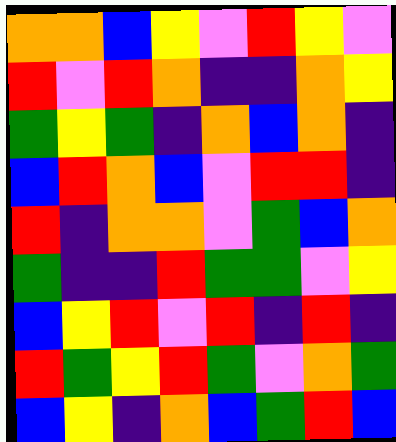[["orange", "orange", "blue", "yellow", "violet", "red", "yellow", "violet"], ["red", "violet", "red", "orange", "indigo", "indigo", "orange", "yellow"], ["green", "yellow", "green", "indigo", "orange", "blue", "orange", "indigo"], ["blue", "red", "orange", "blue", "violet", "red", "red", "indigo"], ["red", "indigo", "orange", "orange", "violet", "green", "blue", "orange"], ["green", "indigo", "indigo", "red", "green", "green", "violet", "yellow"], ["blue", "yellow", "red", "violet", "red", "indigo", "red", "indigo"], ["red", "green", "yellow", "red", "green", "violet", "orange", "green"], ["blue", "yellow", "indigo", "orange", "blue", "green", "red", "blue"]]